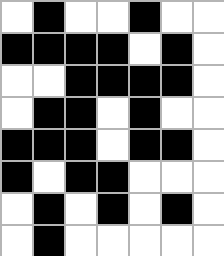[["white", "black", "white", "white", "black", "white", "white"], ["black", "black", "black", "black", "white", "black", "white"], ["white", "white", "black", "black", "black", "black", "white"], ["white", "black", "black", "white", "black", "white", "white"], ["black", "black", "black", "white", "black", "black", "white"], ["black", "white", "black", "black", "white", "white", "white"], ["white", "black", "white", "black", "white", "black", "white"], ["white", "black", "white", "white", "white", "white", "white"]]